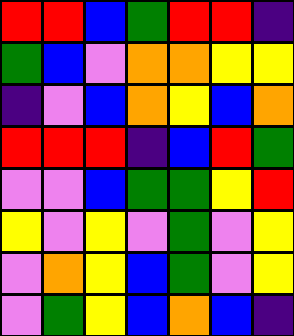[["red", "red", "blue", "green", "red", "red", "indigo"], ["green", "blue", "violet", "orange", "orange", "yellow", "yellow"], ["indigo", "violet", "blue", "orange", "yellow", "blue", "orange"], ["red", "red", "red", "indigo", "blue", "red", "green"], ["violet", "violet", "blue", "green", "green", "yellow", "red"], ["yellow", "violet", "yellow", "violet", "green", "violet", "yellow"], ["violet", "orange", "yellow", "blue", "green", "violet", "yellow"], ["violet", "green", "yellow", "blue", "orange", "blue", "indigo"]]